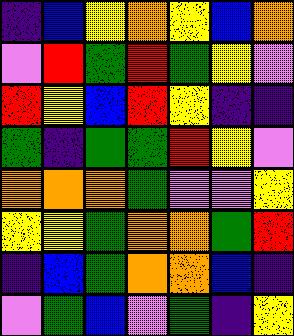[["indigo", "blue", "yellow", "orange", "yellow", "blue", "orange"], ["violet", "red", "green", "red", "green", "yellow", "violet"], ["red", "yellow", "blue", "red", "yellow", "indigo", "indigo"], ["green", "indigo", "green", "green", "red", "yellow", "violet"], ["orange", "orange", "orange", "green", "violet", "violet", "yellow"], ["yellow", "yellow", "green", "orange", "orange", "green", "red"], ["indigo", "blue", "green", "orange", "orange", "blue", "indigo"], ["violet", "green", "blue", "violet", "green", "indigo", "yellow"]]